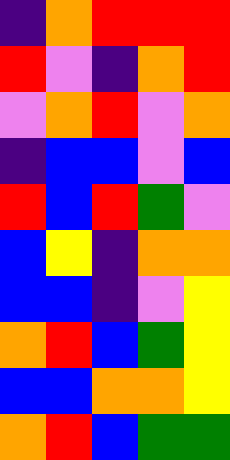[["indigo", "orange", "red", "red", "red"], ["red", "violet", "indigo", "orange", "red"], ["violet", "orange", "red", "violet", "orange"], ["indigo", "blue", "blue", "violet", "blue"], ["red", "blue", "red", "green", "violet"], ["blue", "yellow", "indigo", "orange", "orange"], ["blue", "blue", "indigo", "violet", "yellow"], ["orange", "red", "blue", "green", "yellow"], ["blue", "blue", "orange", "orange", "yellow"], ["orange", "red", "blue", "green", "green"]]